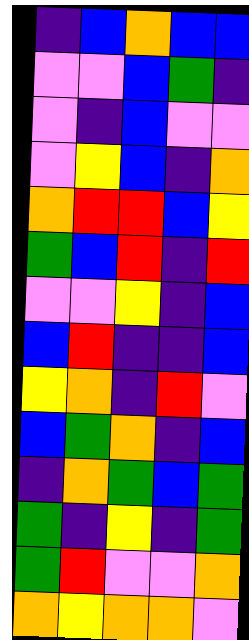[["indigo", "blue", "orange", "blue", "blue"], ["violet", "violet", "blue", "green", "indigo"], ["violet", "indigo", "blue", "violet", "violet"], ["violet", "yellow", "blue", "indigo", "orange"], ["orange", "red", "red", "blue", "yellow"], ["green", "blue", "red", "indigo", "red"], ["violet", "violet", "yellow", "indigo", "blue"], ["blue", "red", "indigo", "indigo", "blue"], ["yellow", "orange", "indigo", "red", "violet"], ["blue", "green", "orange", "indigo", "blue"], ["indigo", "orange", "green", "blue", "green"], ["green", "indigo", "yellow", "indigo", "green"], ["green", "red", "violet", "violet", "orange"], ["orange", "yellow", "orange", "orange", "violet"]]